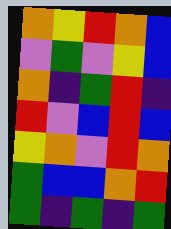[["orange", "yellow", "red", "orange", "blue"], ["violet", "green", "violet", "yellow", "blue"], ["orange", "indigo", "green", "red", "indigo"], ["red", "violet", "blue", "red", "blue"], ["yellow", "orange", "violet", "red", "orange"], ["green", "blue", "blue", "orange", "red"], ["green", "indigo", "green", "indigo", "green"]]